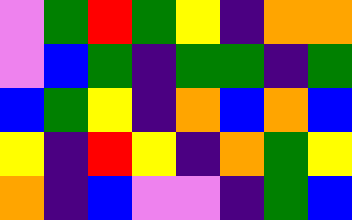[["violet", "green", "red", "green", "yellow", "indigo", "orange", "orange"], ["violet", "blue", "green", "indigo", "green", "green", "indigo", "green"], ["blue", "green", "yellow", "indigo", "orange", "blue", "orange", "blue"], ["yellow", "indigo", "red", "yellow", "indigo", "orange", "green", "yellow"], ["orange", "indigo", "blue", "violet", "violet", "indigo", "green", "blue"]]